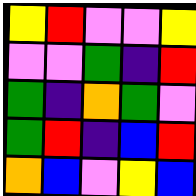[["yellow", "red", "violet", "violet", "yellow"], ["violet", "violet", "green", "indigo", "red"], ["green", "indigo", "orange", "green", "violet"], ["green", "red", "indigo", "blue", "red"], ["orange", "blue", "violet", "yellow", "blue"]]